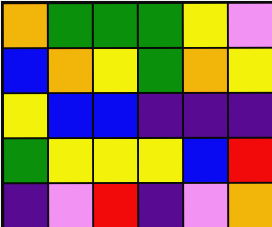[["orange", "green", "green", "green", "yellow", "violet"], ["blue", "orange", "yellow", "green", "orange", "yellow"], ["yellow", "blue", "blue", "indigo", "indigo", "indigo"], ["green", "yellow", "yellow", "yellow", "blue", "red"], ["indigo", "violet", "red", "indigo", "violet", "orange"]]